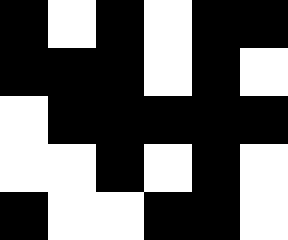[["black", "white", "black", "white", "black", "black"], ["black", "black", "black", "white", "black", "white"], ["white", "black", "black", "black", "black", "black"], ["white", "white", "black", "white", "black", "white"], ["black", "white", "white", "black", "black", "white"]]